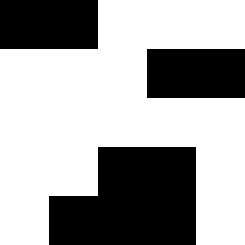[["black", "black", "white", "white", "white"], ["white", "white", "white", "black", "black"], ["white", "white", "white", "white", "white"], ["white", "white", "black", "black", "white"], ["white", "black", "black", "black", "white"]]